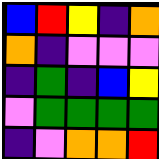[["blue", "red", "yellow", "indigo", "orange"], ["orange", "indigo", "violet", "violet", "violet"], ["indigo", "green", "indigo", "blue", "yellow"], ["violet", "green", "green", "green", "green"], ["indigo", "violet", "orange", "orange", "red"]]